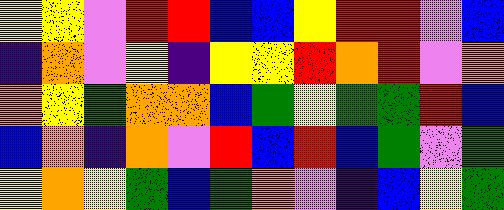[["yellow", "yellow", "violet", "red", "red", "blue", "blue", "yellow", "red", "red", "violet", "blue"], ["indigo", "orange", "violet", "yellow", "indigo", "yellow", "yellow", "red", "orange", "red", "violet", "orange"], ["orange", "yellow", "green", "orange", "orange", "blue", "green", "yellow", "green", "green", "red", "blue"], ["blue", "orange", "indigo", "orange", "violet", "red", "blue", "red", "blue", "green", "violet", "green"], ["yellow", "orange", "yellow", "green", "blue", "green", "orange", "violet", "indigo", "blue", "yellow", "green"]]